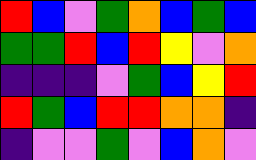[["red", "blue", "violet", "green", "orange", "blue", "green", "blue"], ["green", "green", "red", "blue", "red", "yellow", "violet", "orange"], ["indigo", "indigo", "indigo", "violet", "green", "blue", "yellow", "red"], ["red", "green", "blue", "red", "red", "orange", "orange", "indigo"], ["indigo", "violet", "violet", "green", "violet", "blue", "orange", "violet"]]